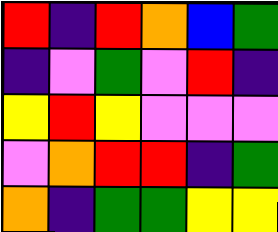[["red", "indigo", "red", "orange", "blue", "green"], ["indigo", "violet", "green", "violet", "red", "indigo"], ["yellow", "red", "yellow", "violet", "violet", "violet"], ["violet", "orange", "red", "red", "indigo", "green"], ["orange", "indigo", "green", "green", "yellow", "yellow"]]